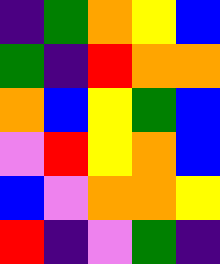[["indigo", "green", "orange", "yellow", "blue"], ["green", "indigo", "red", "orange", "orange"], ["orange", "blue", "yellow", "green", "blue"], ["violet", "red", "yellow", "orange", "blue"], ["blue", "violet", "orange", "orange", "yellow"], ["red", "indigo", "violet", "green", "indigo"]]